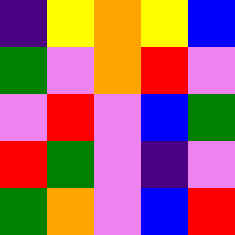[["indigo", "yellow", "orange", "yellow", "blue"], ["green", "violet", "orange", "red", "violet"], ["violet", "red", "violet", "blue", "green"], ["red", "green", "violet", "indigo", "violet"], ["green", "orange", "violet", "blue", "red"]]